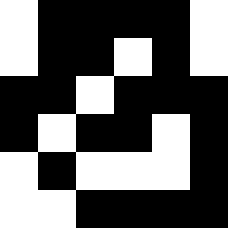[["white", "black", "black", "black", "black", "white"], ["white", "black", "black", "white", "black", "white"], ["black", "black", "white", "black", "black", "black"], ["black", "white", "black", "black", "white", "black"], ["white", "black", "white", "white", "white", "black"], ["white", "white", "black", "black", "black", "black"]]